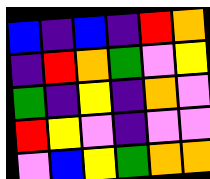[["blue", "indigo", "blue", "indigo", "red", "orange"], ["indigo", "red", "orange", "green", "violet", "yellow"], ["green", "indigo", "yellow", "indigo", "orange", "violet"], ["red", "yellow", "violet", "indigo", "violet", "violet"], ["violet", "blue", "yellow", "green", "orange", "orange"]]